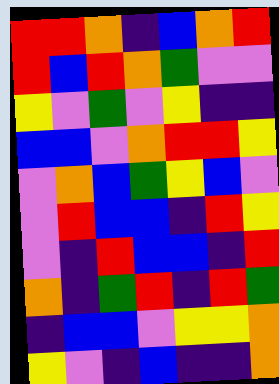[["red", "red", "orange", "indigo", "blue", "orange", "red"], ["red", "blue", "red", "orange", "green", "violet", "violet"], ["yellow", "violet", "green", "violet", "yellow", "indigo", "indigo"], ["blue", "blue", "violet", "orange", "red", "red", "yellow"], ["violet", "orange", "blue", "green", "yellow", "blue", "violet"], ["violet", "red", "blue", "blue", "indigo", "red", "yellow"], ["violet", "indigo", "red", "blue", "blue", "indigo", "red"], ["orange", "indigo", "green", "red", "indigo", "red", "green"], ["indigo", "blue", "blue", "violet", "yellow", "yellow", "orange"], ["yellow", "violet", "indigo", "blue", "indigo", "indigo", "orange"]]